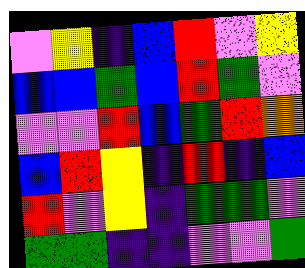[["violet", "yellow", "indigo", "blue", "red", "violet", "yellow"], ["blue", "blue", "green", "blue", "red", "green", "violet"], ["violet", "violet", "red", "blue", "green", "red", "orange"], ["blue", "red", "yellow", "indigo", "red", "indigo", "blue"], ["red", "violet", "yellow", "indigo", "green", "green", "violet"], ["green", "green", "indigo", "indigo", "violet", "violet", "green"]]